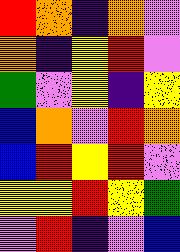[["red", "orange", "indigo", "orange", "violet"], ["orange", "indigo", "yellow", "red", "violet"], ["green", "violet", "yellow", "indigo", "yellow"], ["blue", "orange", "violet", "red", "orange"], ["blue", "red", "yellow", "red", "violet"], ["yellow", "yellow", "red", "yellow", "green"], ["violet", "red", "indigo", "violet", "blue"]]